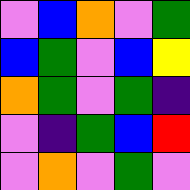[["violet", "blue", "orange", "violet", "green"], ["blue", "green", "violet", "blue", "yellow"], ["orange", "green", "violet", "green", "indigo"], ["violet", "indigo", "green", "blue", "red"], ["violet", "orange", "violet", "green", "violet"]]